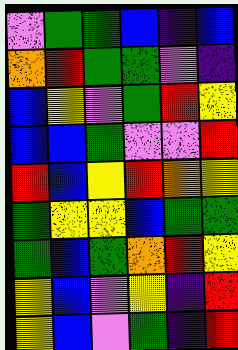[["violet", "green", "green", "blue", "indigo", "blue"], ["orange", "red", "green", "green", "violet", "indigo"], ["blue", "yellow", "violet", "green", "red", "yellow"], ["blue", "blue", "green", "violet", "violet", "red"], ["red", "blue", "yellow", "red", "orange", "yellow"], ["green", "yellow", "yellow", "blue", "green", "green"], ["green", "blue", "green", "orange", "red", "yellow"], ["yellow", "blue", "violet", "yellow", "indigo", "red"], ["yellow", "blue", "violet", "green", "indigo", "red"]]